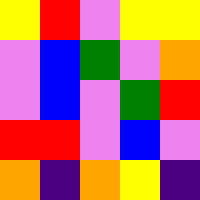[["yellow", "red", "violet", "yellow", "yellow"], ["violet", "blue", "green", "violet", "orange"], ["violet", "blue", "violet", "green", "red"], ["red", "red", "violet", "blue", "violet"], ["orange", "indigo", "orange", "yellow", "indigo"]]